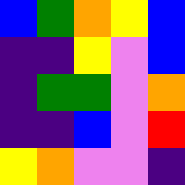[["blue", "green", "orange", "yellow", "blue"], ["indigo", "indigo", "yellow", "violet", "blue"], ["indigo", "green", "green", "violet", "orange"], ["indigo", "indigo", "blue", "violet", "red"], ["yellow", "orange", "violet", "violet", "indigo"]]